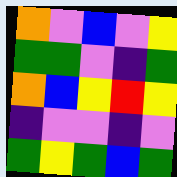[["orange", "violet", "blue", "violet", "yellow"], ["green", "green", "violet", "indigo", "green"], ["orange", "blue", "yellow", "red", "yellow"], ["indigo", "violet", "violet", "indigo", "violet"], ["green", "yellow", "green", "blue", "green"]]